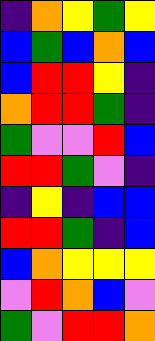[["indigo", "orange", "yellow", "green", "yellow"], ["blue", "green", "blue", "orange", "blue"], ["blue", "red", "red", "yellow", "indigo"], ["orange", "red", "red", "green", "indigo"], ["green", "violet", "violet", "red", "blue"], ["red", "red", "green", "violet", "indigo"], ["indigo", "yellow", "indigo", "blue", "blue"], ["red", "red", "green", "indigo", "blue"], ["blue", "orange", "yellow", "yellow", "yellow"], ["violet", "red", "orange", "blue", "violet"], ["green", "violet", "red", "red", "orange"]]